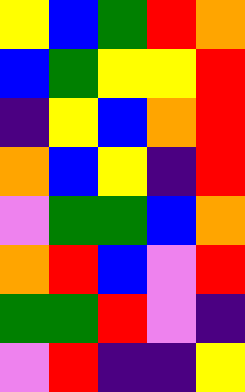[["yellow", "blue", "green", "red", "orange"], ["blue", "green", "yellow", "yellow", "red"], ["indigo", "yellow", "blue", "orange", "red"], ["orange", "blue", "yellow", "indigo", "red"], ["violet", "green", "green", "blue", "orange"], ["orange", "red", "blue", "violet", "red"], ["green", "green", "red", "violet", "indigo"], ["violet", "red", "indigo", "indigo", "yellow"]]